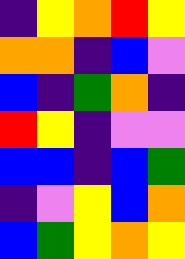[["indigo", "yellow", "orange", "red", "yellow"], ["orange", "orange", "indigo", "blue", "violet"], ["blue", "indigo", "green", "orange", "indigo"], ["red", "yellow", "indigo", "violet", "violet"], ["blue", "blue", "indigo", "blue", "green"], ["indigo", "violet", "yellow", "blue", "orange"], ["blue", "green", "yellow", "orange", "yellow"]]